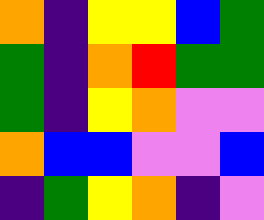[["orange", "indigo", "yellow", "yellow", "blue", "green"], ["green", "indigo", "orange", "red", "green", "green"], ["green", "indigo", "yellow", "orange", "violet", "violet"], ["orange", "blue", "blue", "violet", "violet", "blue"], ["indigo", "green", "yellow", "orange", "indigo", "violet"]]